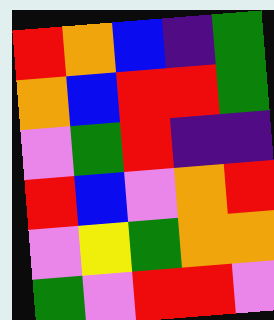[["red", "orange", "blue", "indigo", "green"], ["orange", "blue", "red", "red", "green"], ["violet", "green", "red", "indigo", "indigo"], ["red", "blue", "violet", "orange", "red"], ["violet", "yellow", "green", "orange", "orange"], ["green", "violet", "red", "red", "violet"]]